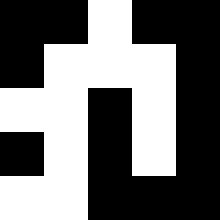[["black", "black", "white", "black", "black"], ["black", "white", "white", "white", "black"], ["white", "white", "black", "white", "black"], ["black", "white", "black", "white", "black"], ["white", "white", "black", "black", "black"]]